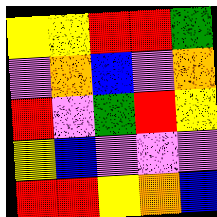[["yellow", "yellow", "red", "red", "green"], ["violet", "orange", "blue", "violet", "orange"], ["red", "violet", "green", "red", "yellow"], ["yellow", "blue", "violet", "violet", "violet"], ["red", "red", "yellow", "orange", "blue"]]